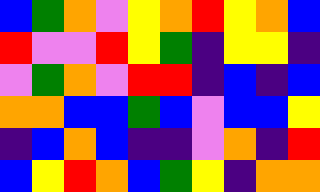[["blue", "green", "orange", "violet", "yellow", "orange", "red", "yellow", "orange", "blue"], ["red", "violet", "violet", "red", "yellow", "green", "indigo", "yellow", "yellow", "indigo"], ["violet", "green", "orange", "violet", "red", "red", "indigo", "blue", "indigo", "blue"], ["orange", "orange", "blue", "blue", "green", "blue", "violet", "blue", "blue", "yellow"], ["indigo", "blue", "orange", "blue", "indigo", "indigo", "violet", "orange", "indigo", "red"], ["blue", "yellow", "red", "orange", "blue", "green", "yellow", "indigo", "orange", "orange"]]